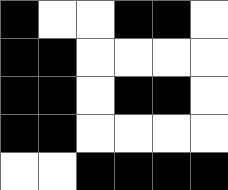[["black", "white", "white", "black", "black", "white"], ["black", "black", "white", "white", "white", "white"], ["black", "black", "white", "black", "black", "white"], ["black", "black", "white", "white", "white", "white"], ["white", "white", "black", "black", "black", "black"]]